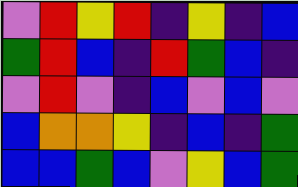[["violet", "red", "yellow", "red", "indigo", "yellow", "indigo", "blue"], ["green", "red", "blue", "indigo", "red", "green", "blue", "indigo"], ["violet", "red", "violet", "indigo", "blue", "violet", "blue", "violet"], ["blue", "orange", "orange", "yellow", "indigo", "blue", "indigo", "green"], ["blue", "blue", "green", "blue", "violet", "yellow", "blue", "green"]]